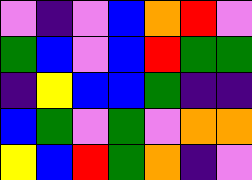[["violet", "indigo", "violet", "blue", "orange", "red", "violet"], ["green", "blue", "violet", "blue", "red", "green", "green"], ["indigo", "yellow", "blue", "blue", "green", "indigo", "indigo"], ["blue", "green", "violet", "green", "violet", "orange", "orange"], ["yellow", "blue", "red", "green", "orange", "indigo", "violet"]]